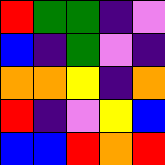[["red", "green", "green", "indigo", "violet"], ["blue", "indigo", "green", "violet", "indigo"], ["orange", "orange", "yellow", "indigo", "orange"], ["red", "indigo", "violet", "yellow", "blue"], ["blue", "blue", "red", "orange", "red"]]